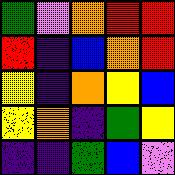[["green", "violet", "orange", "red", "red"], ["red", "indigo", "blue", "orange", "red"], ["yellow", "indigo", "orange", "yellow", "blue"], ["yellow", "orange", "indigo", "green", "yellow"], ["indigo", "indigo", "green", "blue", "violet"]]